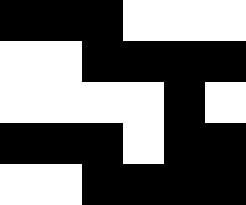[["black", "black", "black", "white", "white", "white"], ["white", "white", "black", "black", "black", "black"], ["white", "white", "white", "white", "black", "white"], ["black", "black", "black", "white", "black", "black"], ["white", "white", "black", "black", "black", "black"]]